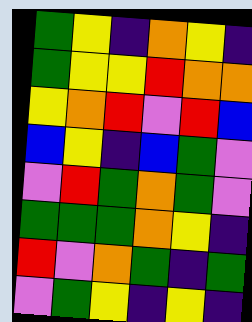[["green", "yellow", "indigo", "orange", "yellow", "indigo"], ["green", "yellow", "yellow", "red", "orange", "orange"], ["yellow", "orange", "red", "violet", "red", "blue"], ["blue", "yellow", "indigo", "blue", "green", "violet"], ["violet", "red", "green", "orange", "green", "violet"], ["green", "green", "green", "orange", "yellow", "indigo"], ["red", "violet", "orange", "green", "indigo", "green"], ["violet", "green", "yellow", "indigo", "yellow", "indigo"]]